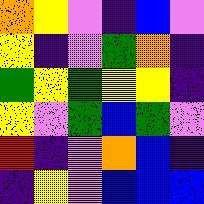[["orange", "yellow", "violet", "indigo", "blue", "violet"], ["yellow", "indigo", "violet", "green", "orange", "indigo"], ["green", "yellow", "green", "yellow", "yellow", "indigo"], ["yellow", "violet", "green", "blue", "green", "violet"], ["red", "indigo", "violet", "orange", "blue", "indigo"], ["indigo", "yellow", "violet", "blue", "blue", "blue"]]